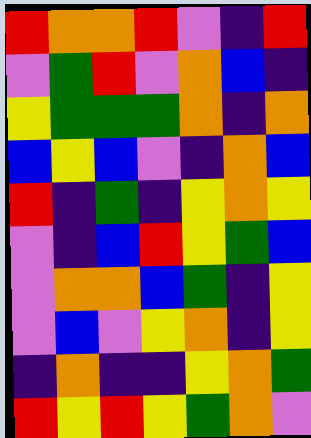[["red", "orange", "orange", "red", "violet", "indigo", "red"], ["violet", "green", "red", "violet", "orange", "blue", "indigo"], ["yellow", "green", "green", "green", "orange", "indigo", "orange"], ["blue", "yellow", "blue", "violet", "indigo", "orange", "blue"], ["red", "indigo", "green", "indigo", "yellow", "orange", "yellow"], ["violet", "indigo", "blue", "red", "yellow", "green", "blue"], ["violet", "orange", "orange", "blue", "green", "indigo", "yellow"], ["violet", "blue", "violet", "yellow", "orange", "indigo", "yellow"], ["indigo", "orange", "indigo", "indigo", "yellow", "orange", "green"], ["red", "yellow", "red", "yellow", "green", "orange", "violet"]]